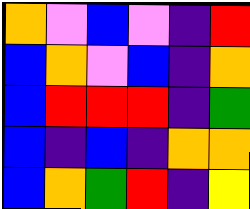[["orange", "violet", "blue", "violet", "indigo", "red"], ["blue", "orange", "violet", "blue", "indigo", "orange"], ["blue", "red", "red", "red", "indigo", "green"], ["blue", "indigo", "blue", "indigo", "orange", "orange"], ["blue", "orange", "green", "red", "indigo", "yellow"]]